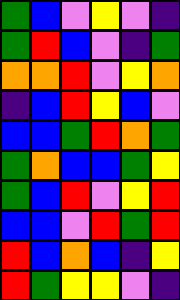[["green", "blue", "violet", "yellow", "violet", "indigo"], ["green", "red", "blue", "violet", "indigo", "green"], ["orange", "orange", "red", "violet", "yellow", "orange"], ["indigo", "blue", "red", "yellow", "blue", "violet"], ["blue", "blue", "green", "red", "orange", "green"], ["green", "orange", "blue", "blue", "green", "yellow"], ["green", "blue", "red", "violet", "yellow", "red"], ["blue", "blue", "violet", "red", "green", "red"], ["red", "blue", "orange", "blue", "indigo", "yellow"], ["red", "green", "yellow", "yellow", "violet", "indigo"]]